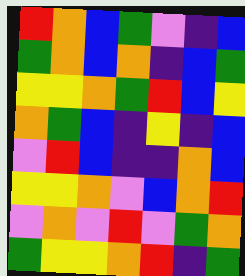[["red", "orange", "blue", "green", "violet", "indigo", "blue"], ["green", "orange", "blue", "orange", "indigo", "blue", "green"], ["yellow", "yellow", "orange", "green", "red", "blue", "yellow"], ["orange", "green", "blue", "indigo", "yellow", "indigo", "blue"], ["violet", "red", "blue", "indigo", "indigo", "orange", "blue"], ["yellow", "yellow", "orange", "violet", "blue", "orange", "red"], ["violet", "orange", "violet", "red", "violet", "green", "orange"], ["green", "yellow", "yellow", "orange", "red", "indigo", "green"]]